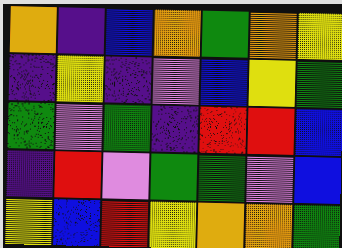[["orange", "indigo", "blue", "orange", "green", "orange", "yellow"], ["indigo", "yellow", "indigo", "violet", "blue", "yellow", "green"], ["green", "violet", "green", "indigo", "red", "red", "blue"], ["indigo", "red", "violet", "green", "green", "violet", "blue"], ["yellow", "blue", "red", "yellow", "orange", "orange", "green"]]